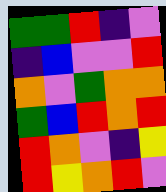[["green", "green", "red", "indigo", "violet"], ["indigo", "blue", "violet", "violet", "red"], ["orange", "violet", "green", "orange", "orange"], ["green", "blue", "red", "orange", "red"], ["red", "orange", "violet", "indigo", "yellow"], ["red", "yellow", "orange", "red", "violet"]]